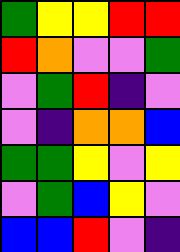[["green", "yellow", "yellow", "red", "red"], ["red", "orange", "violet", "violet", "green"], ["violet", "green", "red", "indigo", "violet"], ["violet", "indigo", "orange", "orange", "blue"], ["green", "green", "yellow", "violet", "yellow"], ["violet", "green", "blue", "yellow", "violet"], ["blue", "blue", "red", "violet", "indigo"]]